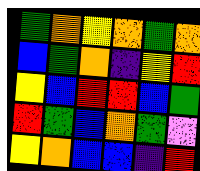[["green", "orange", "yellow", "orange", "green", "orange"], ["blue", "green", "orange", "indigo", "yellow", "red"], ["yellow", "blue", "red", "red", "blue", "green"], ["red", "green", "blue", "orange", "green", "violet"], ["yellow", "orange", "blue", "blue", "indigo", "red"]]